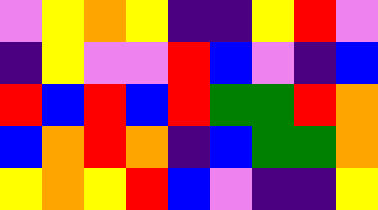[["violet", "yellow", "orange", "yellow", "indigo", "indigo", "yellow", "red", "violet"], ["indigo", "yellow", "violet", "violet", "red", "blue", "violet", "indigo", "blue"], ["red", "blue", "red", "blue", "red", "green", "green", "red", "orange"], ["blue", "orange", "red", "orange", "indigo", "blue", "green", "green", "orange"], ["yellow", "orange", "yellow", "red", "blue", "violet", "indigo", "indigo", "yellow"]]